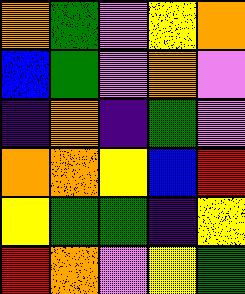[["orange", "green", "violet", "yellow", "orange"], ["blue", "green", "violet", "orange", "violet"], ["indigo", "orange", "indigo", "green", "violet"], ["orange", "orange", "yellow", "blue", "red"], ["yellow", "green", "green", "indigo", "yellow"], ["red", "orange", "violet", "yellow", "green"]]